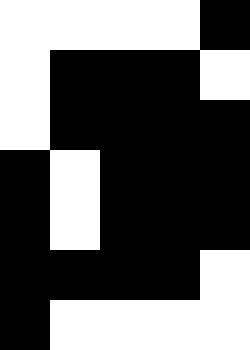[["white", "white", "white", "white", "black"], ["white", "black", "black", "black", "white"], ["white", "black", "black", "black", "black"], ["black", "white", "black", "black", "black"], ["black", "white", "black", "black", "black"], ["black", "black", "black", "black", "white"], ["black", "white", "white", "white", "white"]]